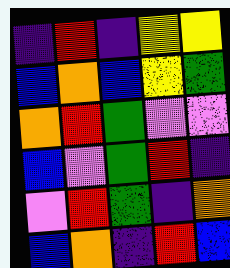[["indigo", "red", "indigo", "yellow", "yellow"], ["blue", "orange", "blue", "yellow", "green"], ["orange", "red", "green", "violet", "violet"], ["blue", "violet", "green", "red", "indigo"], ["violet", "red", "green", "indigo", "orange"], ["blue", "orange", "indigo", "red", "blue"]]